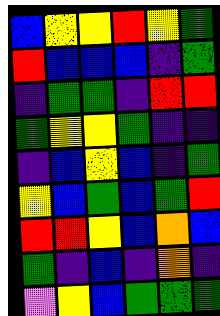[["blue", "yellow", "yellow", "red", "yellow", "green"], ["red", "blue", "blue", "blue", "indigo", "green"], ["indigo", "green", "green", "indigo", "red", "red"], ["green", "yellow", "yellow", "green", "indigo", "indigo"], ["indigo", "blue", "yellow", "blue", "indigo", "green"], ["yellow", "blue", "green", "blue", "green", "red"], ["red", "red", "yellow", "blue", "orange", "blue"], ["green", "indigo", "blue", "indigo", "orange", "indigo"], ["violet", "yellow", "blue", "green", "green", "green"]]